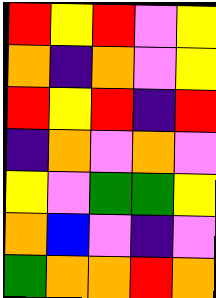[["red", "yellow", "red", "violet", "yellow"], ["orange", "indigo", "orange", "violet", "yellow"], ["red", "yellow", "red", "indigo", "red"], ["indigo", "orange", "violet", "orange", "violet"], ["yellow", "violet", "green", "green", "yellow"], ["orange", "blue", "violet", "indigo", "violet"], ["green", "orange", "orange", "red", "orange"]]